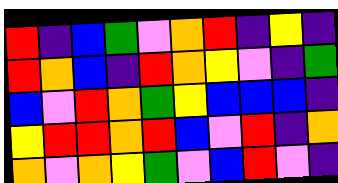[["red", "indigo", "blue", "green", "violet", "orange", "red", "indigo", "yellow", "indigo"], ["red", "orange", "blue", "indigo", "red", "orange", "yellow", "violet", "indigo", "green"], ["blue", "violet", "red", "orange", "green", "yellow", "blue", "blue", "blue", "indigo"], ["yellow", "red", "red", "orange", "red", "blue", "violet", "red", "indigo", "orange"], ["orange", "violet", "orange", "yellow", "green", "violet", "blue", "red", "violet", "indigo"]]